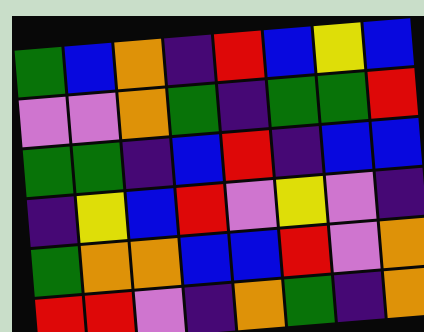[["green", "blue", "orange", "indigo", "red", "blue", "yellow", "blue"], ["violet", "violet", "orange", "green", "indigo", "green", "green", "red"], ["green", "green", "indigo", "blue", "red", "indigo", "blue", "blue"], ["indigo", "yellow", "blue", "red", "violet", "yellow", "violet", "indigo"], ["green", "orange", "orange", "blue", "blue", "red", "violet", "orange"], ["red", "red", "violet", "indigo", "orange", "green", "indigo", "orange"]]